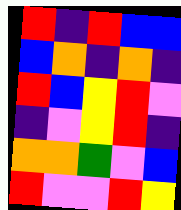[["red", "indigo", "red", "blue", "blue"], ["blue", "orange", "indigo", "orange", "indigo"], ["red", "blue", "yellow", "red", "violet"], ["indigo", "violet", "yellow", "red", "indigo"], ["orange", "orange", "green", "violet", "blue"], ["red", "violet", "violet", "red", "yellow"]]